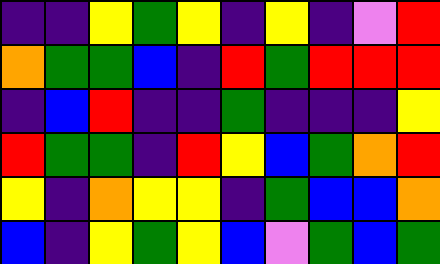[["indigo", "indigo", "yellow", "green", "yellow", "indigo", "yellow", "indigo", "violet", "red"], ["orange", "green", "green", "blue", "indigo", "red", "green", "red", "red", "red"], ["indigo", "blue", "red", "indigo", "indigo", "green", "indigo", "indigo", "indigo", "yellow"], ["red", "green", "green", "indigo", "red", "yellow", "blue", "green", "orange", "red"], ["yellow", "indigo", "orange", "yellow", "yellow", "indigo", "green", "blue", "blue", "orange"], ["blue", "indigo", "yellow", "green", "yellow", "blue", "violet", "green", "blue", "green"]]